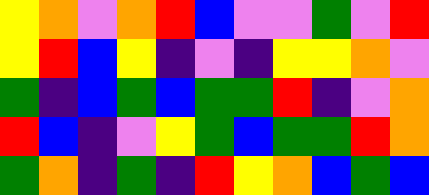[["yellow", "orange", "violet", "orange", "red", "blue", "violet", "violet", "green", "violet", "red"], ["yellow", "red", "blue", "yellow", "indigo", "violet", "indigo", "yellow", "yellow", "orange", "violet"], ["green", "indigo", "blue", "green", "blue", "green", "green", "red", "indigo", "violet", "orange"], ["red", "blue", "indigo", "violet", "yellow", "green", "blue", "green", "green", "red", "orange"], ["green", "orange", "indigo", "green", "indigo", "red", "yellow", "orange", "blue", "green", "blue"]]